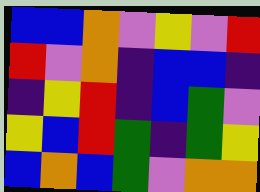[["blue", "blue", "orange", "violet", "yellow", "violet", "red"], ["red", "violet", "orange", "indigo", "blue", "blue", "indigo"], ["indigo", "yellow", "red", "indigo", "blue", "green", "violet"], ["yellow", "blue", "red", "green", "indigo", "green", "yellow"], ["blue", "orange", "blue", "green", "violet", "orange", "orange"]]